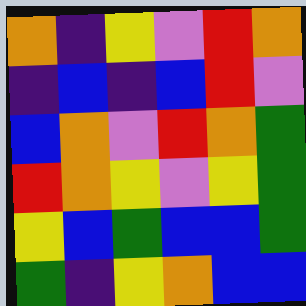[["orange", "indigo", "yellow", "violet", "red", "orange"], ["indigo", "blue", "indigo", "blue", "red", "violet"], ["blue", "orange", "violet", "red", "orange", "green"], ["red", "orange", "yellow", "violet", "yellow", "green"], ["yellow", "blue", "green", "blue", "blue", "green"], ["green", "indigo", "yellow", "orange", "blue", "blue"]]